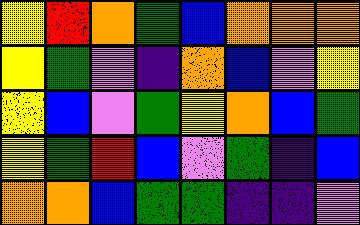[["yellow", "red", "orange", "green", "blue", "orange", "orange", "orange"], ["yellow", "green", "violet", "indigo", "orange", "blue", "violet", "yellow"], ["yellow", "blue", "violet", "green", "yellow", "orange", "blue", "green"], ["yellow", "green", "red", "blue", "violet", "green", "indigo", "blue"], ["orange", "orange", "blue", "green", "green", "indigo", "indigo", "violet"]]